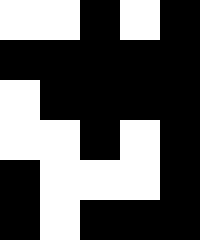[["white", "white", "black", "white", "black"], ["black", "black", "black", "black", "black"], ["white", "black", "black", "black", "black"], ["white", "white", "black", "white", "black"], ["black", "white", "white", "white", "black"], ["black", "white", "black", "black", "black"]]